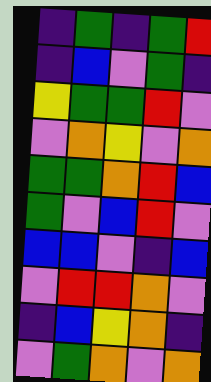[["indigo", "green", "indigo", "green", "red"], ["indigo", "blue", "violet", "green", "indigo"], ["yellow", "green", "green", "red", "violet"], ["violet", "orange", "yellow", "violet", "orange"], ["green", "green", "orange", "red", "blue"], ["green", "violet", "blue", "red", "violet"], ["blue", "blue", "violet", "indigo", "blue"], ["violet", "red", "red", "orange", "violet"], ["indigo", "blue", "yellow", "orange", "indigo"], ["violet", "green", "orange", "violet", "orange"]]